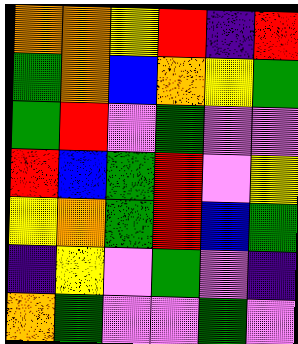[["orange", "orange", "yellow", "red", "indigo", "red"], ["green", "orange", "blue", "orange", "yellow", "green"], ["green", "red", "violet", "green", "violet", "violet"], ["red", "blue", "green", "red", "violet", "yellow"], ["yellow", "orange", "green", "red", "blue", "green"], ["indigo", "yellow", "violet", "green", "violet", "indigo"], ["orange", "green", "violet", "violet", "green", "violet"]]